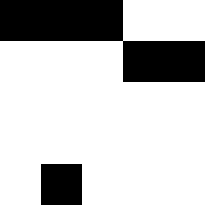[["black", "black", "black", "white", "white"], ["white", "white", "white", "black", "black"], ["white", "white", "white", "white", "white"], ["white", "white", "white", "white", "white"], ["white", "black", "white", "white", "white"]]